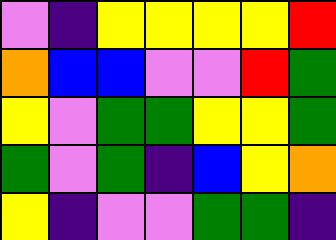[["violet", "indigo", "yellow", "yellow", "yellow", "yellow", "red"], ["orange", "blue", "blue", "violet", "violet", "red", "green"], ["yellow", "violet", "green", "green", "yellow", "yellow", "green"], ["green", "violet", "green", "indigo", "blue", "yellow", "orange"], ["yellow", "indigo", "violet", "violet", "green", "green", "indigo"]]